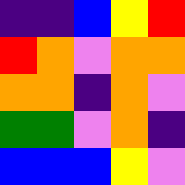[["indigo", "indigo", "blue", "yellow", "red"], ["red", "orange", "violet", "orange", "orange"], ["orange", "orange", "indigo", "orange", "violet"], ["green", "green", "violet", "orange", "indigo"], ["blue", "blue", "blue", "yellow", "violet"]]